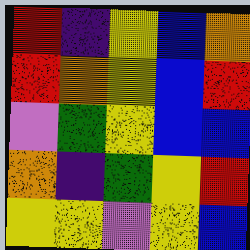[["red", "indigo", "yellow", "blue", "orange"], ["red", "orange", "yellow", "blue", "red"], ["violet", "green", "yellow", "blue", "blue"], ["orange", "indigo", "green", "yellow", "red"], ["yellow", "yellow", "violet", "yellow", "blue"]]